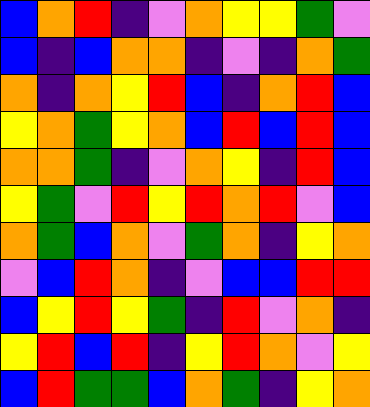[["blue", "orange", "red", "indigo", "violet", "orange", "yellow", "yellow", "green", "violet"], ["blue", "indigo", "blue", "orange", "orange", "indigo", "violet", "indigo", "orange", "green"], ["orange", "indigo", "orange", "yellow", "red", "blue", "indigo", "orange", "red", "blue"], ["yellow", "orange", "green", "yellow", "orange", "blue", "red", "blue", "red", "blue"], ["orange", "orange", "green", "indigo", "violet", "orange", "yellow", "indigo", "red", "blue"], ["yellow", "green", "violet", "red", "yellow", "red", "orange", "red", "violet", "blue"], ["orange", "green", "blue", "orange", "violet", "green", "orange", "indigo", "yellow", "orange"], ["violet", "blue", "red", "orange", "indigo", "violet", "blue", "blue", "red", "red"], ["blue", "yellow", "red", "yellow", "green", "indigo", "red", "violet", "orange", "indigo"], ["yellow", "red", "blue", "red", "indigo", "yellow", "red", "orange", "violet", "yellow"], ["blue", "red", "green", "green", "blue", "orange", "green", "indigo", "yellow", "orange"]]